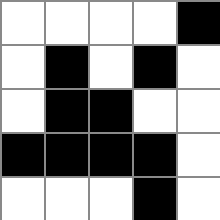[["white", "white", "white", "white", "black"], ["white", "black", "white", "black", "white"], ["white", "black", "black", "white", "white"], ["black", "black", "black", "black", "white"], ["white", "white", "white", "black", "white"]]